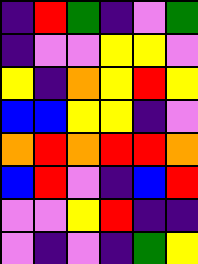[["indigo", "red", "green", "indigo", "violet", "green"], ["indigo", "violet", "violet", "yellow", "yellow", "violet"], ["yellow", "indigo", "orange", "yellow", "red", "yellow"], ["blue", "blue", "yellow", "yellow", "indigo", "violet"], ["orange", "red", "orange", "red", "red", "orange"], ["blue", "red", "violet", "indigo", "blue", "red"], ["violet", "violet", "yellow", "red", "indigo", "indigo"], ["violet", "indigo", "violet", "indigo", "green", "yellow"]]